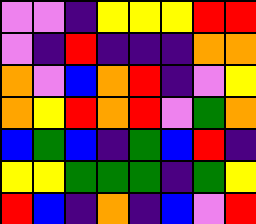[["violet", "violet", "indigo", "yellow", "yellow", "yellow", "red", "red"], ["violet", "indigo", "red", "indigo", "indigo", "indigo", "orange", "orange"], ["orange", "violet", "blue", "orange", "red", "indigo", "violet", "yellow"], ["orange", "yellow", "red", "orange", "red", "violet", "green", "orange"], ["blue", "green", "blue", "indigo", "green", "blue", "red", "indigo"], ["yellow", "yellow", "green", "green", "green", "indigo", "green", "yellow"], ["red", "blue", "indigo", "orange", "indigo", "blue", "violet", "red"]]